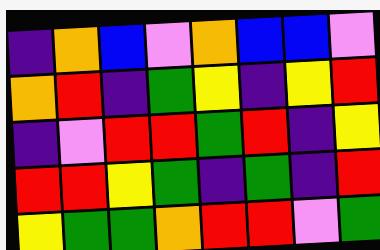[["indigo", "orange", "blue", "violet", "orange", "blue", "blue", "violet"], ["orange", "red", "indigo", "green", "yellow", "indigo", "yellow", "red"], ["indigo", "violet", "red", "red", "green", "red", "indigo", "yellow"], ["red", "red", "yellow", "green", "indigo", "green", "indigo", "red"], ["yellow", "green", "green", "orange", "red", "red", "violet", "green"]]